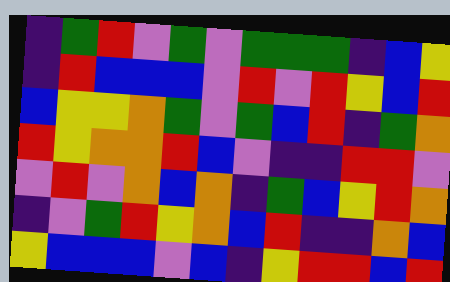[["indigo", "green", "red", "violet", "green", "violet", "green", "green", "green", "indigo", "blue", "yellow"], ["indigo", "red", "blue", "blue", "blue", "violet", "red", "violet", "red", "yellow", "blue", "red"], ["blue", "yellow", "yellow", "orange", "green", "violet", "green", "blue", "red", "indigo", "green", "orange"], ["red", "yellow", "orange", "orange", "red", "blue", "violet", "indigo", "indigo", "red", "red", "violet"], ["violet", "red", "violet", "orange", "blue", "orange", "indigo", "green", "blue", "yellow", "red", "orange"], ["indigo", "violet", "green", "red", "yellow", "orange", "blue", "red", "indigo", "indigo", "orange", "blue"], ["yellow", "blue", "blue", "blue", "violet", "blue", "indigo", "yellow", "red", "red", "blue", "red"]]